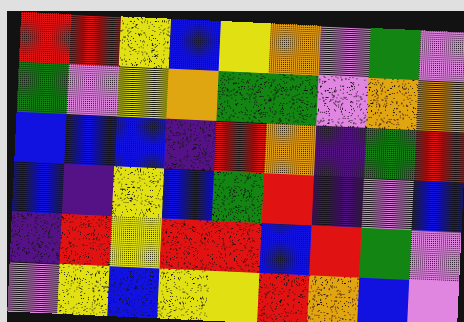[["red", "red", "yellow", "blue", "yellow", "orange", "violet", "green", "violet"], ["green", "violet", "yellow", "orange", "green", "green", "violet", "orange", "orange"], ["blue", "blue", "blue", "indigo", "red", "orange", "indigo", "green", "red"], ["blue", "indigo", "yellow", "blue", "green", "red", "indigo", "violet", "blue"], ["indigo", "red", "yellow", "red", "red", "blue", "red", "green", "violet"], ["violet", "yellow", "blue", "yellow", "yellow", "red", "orange", "blue", "violet"]]